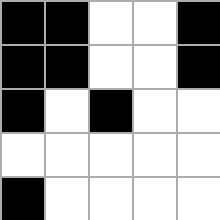[["black", "black", "white", "white", "black"], ["black", "black", "white", "white", "black"], ["black", "white", "black", "white", "white"], ["white", "white", "white", "white", "white"], ["black", "white", "white", "white", "white"]]